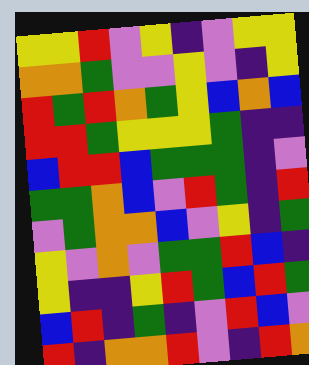[["yellow", "yellow", "red", "violet", "yellow", "indigo", "violet", "yellow", "yellow"], ["orange", "orange", "green", "violet", "violet", "yellow", "violet", "indigo", "yellow"], ["red", "green", "red", "orange", "green", "yellow", "blue", "orange", "blue"], ["red", "red", "green", "yellow", "yellow", "yellow", "green", "indigo", "indigo"], ["blue", "red", "red", "blue", "green", "green", "green", "indigo", "violet"], ["green", "green", "orange", "blue", "violet", "red", "green", "indigo", "red"], ["violet", "green", "orange", "orange", "blue", "violet", "yellow", "indigo", "green"], ["yellow", "violet", "orange", "violet", "green", "green", "red", "blue", "indigo"], ["yellow", "indigo", "indigo", "yellow", "red", "green", "blue", "red", "green"], ["blue", "red", "indigo", "green", "indigo", "violet", "red", "blue", "violet"], ["red", "indigo", "orange", "orange", "red", "violet", "indigo", "red", "orange"]]